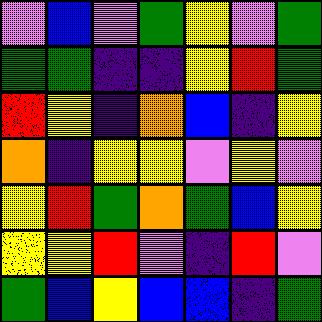[["violet", "blue", "violet", "green", "yellow", "violet", "green"], ["green", "green", "indigo", "indigo", "yellow", "red", "green"], ["red", "yellow", "indigo", "orange", "blue", "indigo", "yellow"], ["orange", "indigo", "yellow", "yellow", "violet", "yellow", "violet"], ["yellow", "red", "green", "orange", "green", "blue", "yellow"], ["yellow", "yellow", "red", "violet", "indigo", "red", "violet"], ["green", "blue", "yellow", "blue", "blue", "indigo", "green"]]